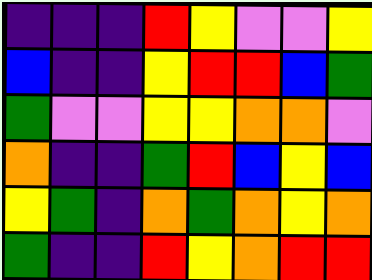[["indigo", "indigo", "indigo", "red", "yellow", "violet", "violet", "yellow"], ["blue", "indigo", "indigo", "yellow", "red", "red", "blue", "green"], ["green", "violet", "violet", "yellow", "yellow", "orange", "orange", "violet"], ["orange", "indigo", "indigo", "green", "red", "blue", "yellow", "blue"], ["yellow", "green", "indigo", "orange", "green", "orange", "yellow", "orange"], ["green", "indigo", "indigo", "red", "yellow", "orange", "red", "red"]]